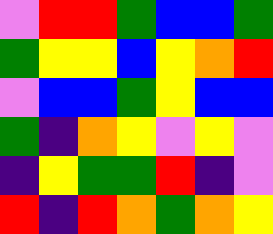[["violet", "red", "red", "green", "blue", "blue", "green"], ["green", "yellow", "yellow", "blue", "yellow", "orange", "red"], ["violet", "blue", "blue", "green", "yellow", "blue", "blue"], ["green", "indigo", "orange", "yellow", "violet", "yellow", "violet"], ["indigo", "yellow", "green", "green", "red", "indigo", "violet"], ["red", "indigo", "red", "orange", "green", "orange", "yellow"]]